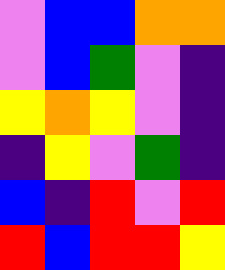[["violet", "blue", "blue", "orange", "orange"], ["violet", "blue", "green", "violet", "indigo"], ["yellow", "orange", "yellow", "violet", "indigo"], ["indigo", "yellow", "violet", "green", "indigo"], ["blue", "indigo", "red", "violet", "red"], ["red", "blue", "red", "red", "yellow"]]